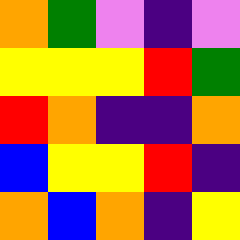[["orange", "green", "violet", "indigo", "violet"], ["yellow", "yellow", "yellow", "red", "green"], ["red", "orange", "indigo", "indigo", "orange"], ["blue", "yellow", "yellow", "red", "indigo"], ["orange", "blue", "orange", "indigo", "yellow"]]